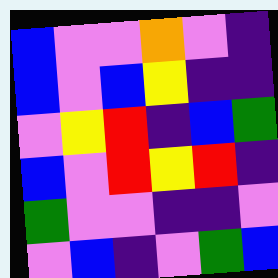[["blue", "violet", "violet", "orange", "violet", "indigo"], ["blue", "violet", "blue", "yellow", "indigo", "indigo"], ["violet", "yellow", "red", "indigo", "blue", "green"], ["blue", "violet", "red", "yellow", "red", "indigo"], ["green", "violet", "violet", "indigo", "indigo", "violet"], ["violet", "blue", "indigo", "violet", "green", "blue"]]